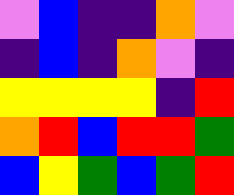[["violet", "blue", "indigo", "indigo", "orange", "violet"], ["indigo", "blue", "indigo", "orange", "violet", "indigo"], ["yellow", "yellow", "yellow", "yellow", "indigo", "red"], ["orange", "red", "blue", "red", "red", "green"], ["blue", "yellow", "green", "blue", "green", "red"]]